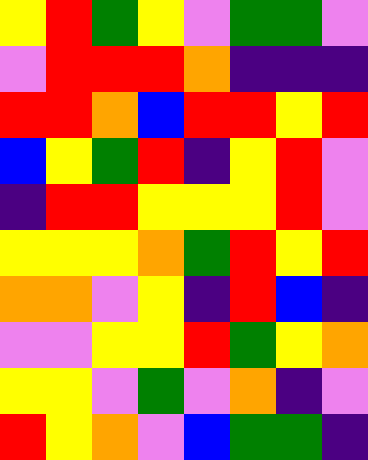[["yellow", "red", "green", "yellow", "violet", "green", "green", "violet"], ["violet", "red", "red", "red", "orange", "indigo", "indigo", "indigo"], ["red", "red", "orange", "blue", "red", "red", "yellow", "red"], ["blue", "yellow", "green", "red", "indigo", "yellow", "red", "violet"], ["indigo", "red", "red", "yellow", "yellow", "yellow", "red", "violet"], ["yellow", "yellow", "yellow", "orange", "green", "red", "yellow", "red"], ["orange", "orange", "violet", "yellow", "indigo", "red", "blue", "indigo"], ["violet", "violet", "yellow", "yellow", "red", "green", "yellow", "orange"], ["yellow", "yellow", "violet", "green", "violet", "orange", "indigo", "violet"], ["red", "yellow", "orange", "violet", "blue", "green", "green", "indigo"]]